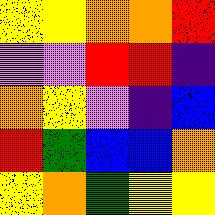[["yellow", "yellow", "orange", "orange", "red"], ["violet", "violet", "red", "red", "indigo"], ["orange", "yellow", "violet", "indigo", "blue"], ["red", "green", "blue", "blue", "orange"], ["yellow", "orange", "green", "yellow", "yellow"]]